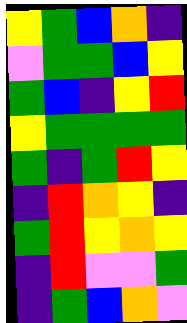[["yellow", "green", "blue", "orange", "indigo"], ["violet", "green", "green", "blue", "yellow"], ["green", "blue", "indigo", "yellow", "red"], ["yellow", "green", "green", "green", "green"], ["green", "indigo", "green", "red", "yellow"], ["indigo", "red", "orange", "yellow", "indigo"], ["green", "red", "yellow", "orange", "yellow"], ["indigo", "red", "violet", "violet", "green"], ["indigo", "green", "blue", "orange", "violet"]]